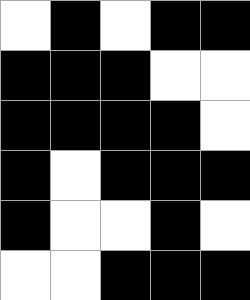[["white", "black", "white", "black", "black"], ["black", "black", "black", "white", "white"], ["black", "black", "black", "black", "white"], ["black", "white", "black", "black", "black"], ["black", "white", "white", "black", "white"], ["white", "white", "black", "black", "black"]]